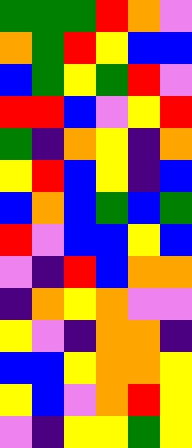[["green", "green", "green", "red", "orange", "violet"], ["orange", "green", "red", "yellow", "blue", "blue"], ["blue", "green", "yellow", "green", "red", "violet"], ["red", "red", "blue", "violet", "yellow", "red"], ["green", "indigo", "orange", "yellow", "indigo", "orange"], ["yellow", "red", "blue", "yellow", "indigo", "blue"], ["blue", "orange", "blue", "green", "blue", "green"], ["red", "violet", "blue", "blue", "yellow", "blue"], ["violet", "indigo", "red", "blue", "orange", "orange"], ["indigo", "orange", "yellow", "orange", "violet", "violet"], ["yellow", "violet", "indigo", "orange", "orange", "indigo"], ["blue", "blue", "yellow", "orange", "orange", "yellow"], ["yellow", "blue", "violet", "orange", "red", "yellow"], ["violet", "indigo", "yellow", "yellow", "green", "yellow"]]